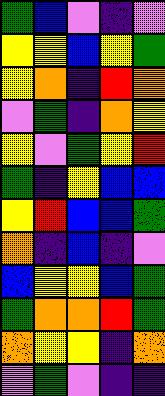[["green", "blue", "violet", "indigo", "violet"], ["yellow", "yellow", "blue", "yellow", "green"], ["yellow", "orange", "indigo", "red", "orange"], ["violet", "green", "indigo", "orange", "yellow"], ["yellow", "violet", "green", "yellow", "red"], ["green", "indigo", "yellow", "blue", "blue"], ["yellow", "red", "blue", "blue", "green"], ["orange", "indigo", "blue", "indigo", "violet"], ["blue", "yellow", "yellow", "blue", "green"], ["green", "orange", "orange", "red", "green"], ["orange", "yellow", "yellow", "indigo", "orange"], ["violet", "green", "violet", "indigo", "indigo"]]